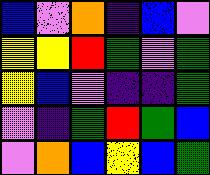[["blue", "violet", "orange", "indigo", "blue", "violet"], ["yellow", "yellow", "red", "green", "violet", "green"], ["yellow", "blue", "violet", "indigo", "indigo", "green"], ["violet", "indigo", "green", "red", "green", "blue"], ["violet", "orange", "blue", "yellow", "blue", "green"]]